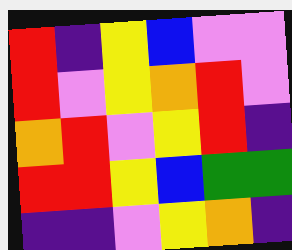[["red", "indigo", "yellow", "blue", "violet", "violet"], ["red", "violet", "yellow", "orange", "red", "violet"], ["orange", "red", "violet", "yellow", "red", "indigo"], ["red", "red", "yellow", "blue", "green", "green"], ["indigo", "indigo", "violet", "yellow", "orange", "indigo"]]